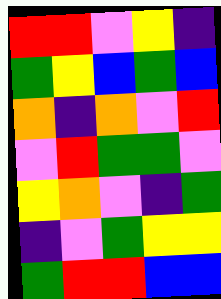[["red", "red", "violet", "yellow", "indigo"], ["green", "yellow", "blue", "green", "blue"], ["orange", "indigo", "orange", "violet", "red"], ["violet", "red", "green", "green", "violet"], ["yellow", "orange", "violet", "indigo", "green"], ["indigo", "violet", "green", "yellow", "yellow"], ["green", "red", "red", "blue", "blue"]]